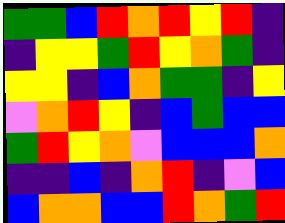[["green", "green", "blue", "red", "orange", "red", "yellow", "red", "indigo"], ["indigo", "yellow", "yellow", "green", "red", "yellow", "orange", "green", "indigo"], ["yellow", "yellow", "indigo", "blue", "orange", "green", "green", "indigo", "yellow"], ["violet", "orange", "red", "yellow", "indigo", "blue", "green", "blue", "blue"], ["green", "red", "yellow", "orange", "violet", "blue", "blue", "blue", "orange"], ["indigo", "indigo", "blue", "indigo", "orange", "red", "indigo", "violet", "blue"], ["blue", "orange", "orange", "blue", "blue", "red", "orange", "green", "red"]]